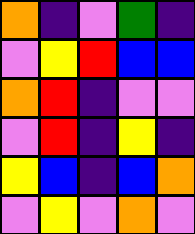[["orange", "indigo", "violet", "green", "indigo"], ["violet", "yellow", "red", "blue", "blue"], ["orange", "red", "indigo", "violet", "violet"], ["violet", "red", "indigo", "yellow", "indigo"], ["yellow", "blue", "indigo", "blue", "orange"], ["violet", "yellow", "violet", "orange", "violet"]]